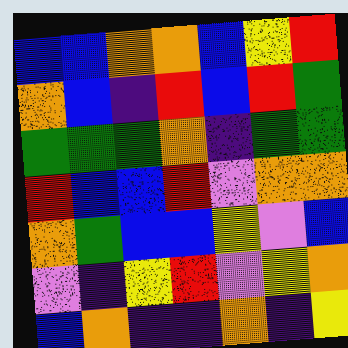[["blue", "blue", "orange", "orange", "blue", "yellow", "red"], ["orange", "blue", "indigo", "red", "blue", "red", "green"], ["green", "green", "green", "orange", "indigo", "green", "green"], ["red", "blue", "blue", "red", "violet", "orange", "orange"], ["orange", "green", "blue", "blue", "yellow", "violet", "blue"], ["violet", "indigo", "yellow", "red", "violet", "yellow", "orange"], ["blue", "orange", "indigo", "indigo", "orange", "indigo", "yellow"]]